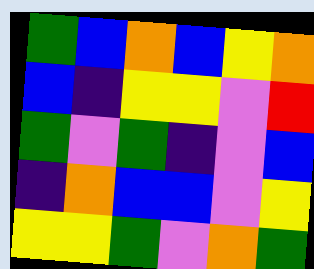[["green", "blue", "orange", "blue", "yellow", "orange"], ["blue", "indigo", "yellow", "yellow", "violet", "red"], ["green", "violet", "green", "indigo", "violet", "blue"], ["indigo", "orange", "blue", "blue", "violet", "yellow"], ["yellow", "yellow", "green", "violet", "orange", "green"]]